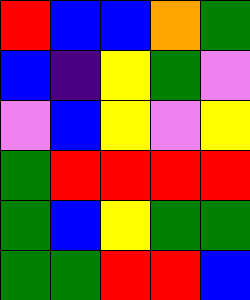[["red", "blue", "blue", "orange", "green"], ["blue", "indigo", "yellow", "green", "violet"], ["violet", "blue", "yellow", "violet", "yellow"], ["green", "red", "red", "red", "red"], ["green", "blue", "yellow", "green", "green"], ["green", "green", "red", "red", "blue"]]